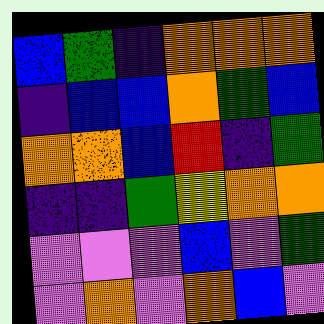[["blue", "green", "indigo", "orange", "orange", "orange"], ["indigo", "blue", "blue", "orange", "green", "blue"], ["orange", "orange", "blue", "red", "indigo", "green"], ["indigo", "indigo", "green", "yellow", "orange", "orange"], ["violet", "violet", "violet", "blue", "violet", "green"], ["violet", "orange", "violet", "orange", "blue", "violet"]]